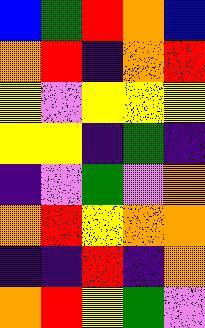[["blue", "green", "red", "orange", "blue"], ["orange", "red", "indigo", "orange", "red"], ["yellow", "violet", "yellow", "yellow", "yellow"], ["yellow", "yellow", "indigo", "green", "indigo"], ["indigo", "violet", "green", "violet", "orange"], ["orange", "red", "yellow", "orange", "orange"], ["indigo", "indigo", "red", "indigo", "orange"], ["orange", "red", "yellow", "green", "violet"]]